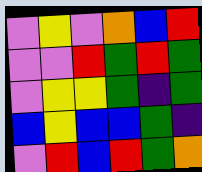[["violet", "yellow", "violet", "orange", "blue", "red"], ["violet", "violet", "red", "green", "red", "green"], ["violet", "yellow", "yellow", "green", "indigo", "green"], ["blue", "yellow", "blue", "blue", "green", "indigo"], ["violet", "red", "blue", "red", "green", "orange"]]